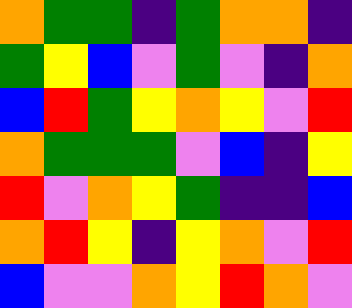[["orange", "green", "green", "indigo", "green", "orange", "orange", "indigo"], ["green", "yellow", "blue", "violet", "green", "violet", "indigo", "orange"], ["blue", "red", "green", "yellow", "orange", "yellow", "violet", "red"], ["orange", "green", "green", "green", "violet", "blue", "indigo", "yellow"], ["red", "violet", "orange", "yellow", "green", "indigo", "indigo", "blue"], ["orange", "red", "yellow", "indigo", "yellow", "orange", "violet", "red"], ["blue", "violet", "violet", "orange", "yellow", "red", "orange", "violet"]]